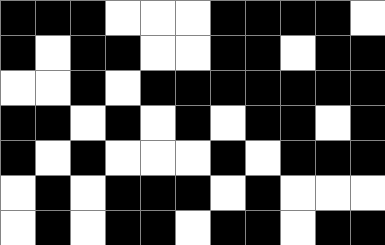[["black", "black", "black", "white", "white", "white", "black", "black", "black", "black", "white"], ["black", "white", "black", "black", "white", "white", "black", "black", "white", "black", "black"], ["white", "white", "black", "white", "black", "black", "black", "black", "black", "black", "black"], ["black", "black", "white", "black", "white", "black", "white", "black", "black", "white", "black"], ["black", "white", "black", "white", "white", "white", "black", "white", "black", "black", "black"], ["white", "black", "white", "black", "black", "black", "white", "black", "white", "white", "white"], ["white", "black", "white", "black", "black", "white", "black", "black", "white", "black", "black"]]